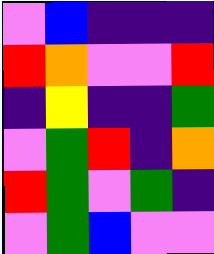[["violet", "blue", "indigo", "indigo", "indigo"], ["red", "orange", "violet", "violet", "red"], ["indigo", "yellow", "indigo", "indigo", "green"], ["violet", "green", "red", "indigo", "orange"], ["red", "green", "violet", "green", "indigo"], ["violet", "green", "blue", "violet", "violet"]]